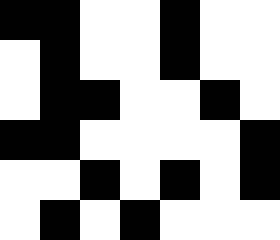[["black", "black", "white", "white", "black", "white", "white"], ["white", "black", "white", "white", "black", "white", "white"], ["white", "black", "black", "white", "white", "black", "white"], ["black", "black", "white", "white", "white", "white", "black"], ["white", "white", "black", "white", "black", "white", "black"], ["white", "black", "white", "black", "white", "white", "white"]]